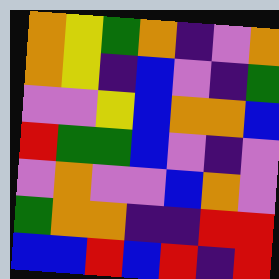[["orange", "yellow", "green", "orange", "indigo", "violet", "orange"], ["orange", "yellow", "indigo", "blue", "violet", "indigo", "green"], ["violet", "violet", "yellow", "blue", "orange", "orange", "blue"], ["red", "green", "green", "blue", "violet", "indigo", "violet"], ["violet", "orange", "violet", "violet", "blue", "orange", "violet"], ["green", "orange", "orange", "indigo", "indigo", "red", "red"], ["blue", "blue", "red", "blue", "red", "indigo", "red"]]